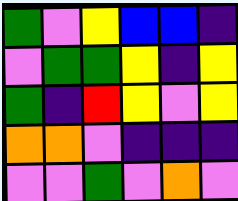[["green", "violet", "yellow", "blue", "blue", "indigo"], ["violet", "green", "green", "yellow", "indigo", "yellow"], ["green", "indigo", "red", "yellow", "violet", "yellow"], ["orange", "orange", "violet", "indigo", "indigo", "indigo"], ["violet", "violet", "green", "violet", "orange", "violet"]]